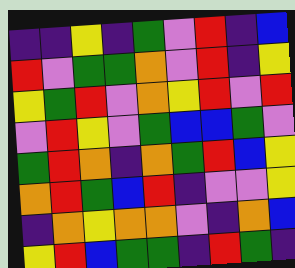[["indigo", "indigo", "yellow", "indigo", "green", "violet", "red", "indigo", "blue"], ["red", "violet", "green", "green", "orange", "violet", "red", "indigo", "yellow"], ["yellow", "green", "red", "violet", "orange", "yellow", "red", "violet", "red"], ["violet", "red", "yellow", "violet", "green", "blue", "blue", "green", "violet"], ["green", "red", "orange", "indigo", "orange", "green", "red", "blue", "yellow"], ["orange", "red", "green", "blue", "red", "indigo", "violet", "violet", "yellow"], ["indigo", "orange", "yellow", "orange", "orange", "violet", "indigo", "orange", "blue"], ["yellow", "red", "blue", "green", "green", "indigo", "red", "green", "indigo"]]